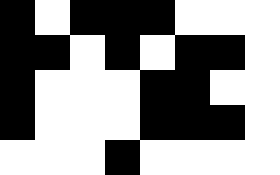[["black", "white", "black", "black", "black", "white", "white", "white"], ["black", "black", "white", "black", "white", "black", "black", "white"], ["black", "white", "white", "white", "black", "black", "white", "white"], ["black", "white", "white", "white", "black", "black", "black", "white"], ["white", "white", "white", "black", "white", "white", "white", "white"]]